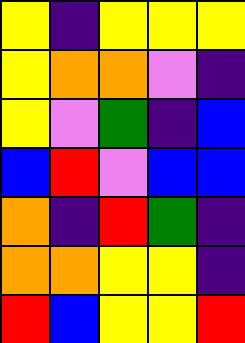[["yellow", "indigo", "yellow", "yellow", "yellow"], ["yellow", "orange", "orange", "violet", "indigo"], ["yellow", "violet", "green", "indigo", "blue"], ["blue", "red", "violet", "blue", "blue"], ["orange", "indigo", "red", "green", "indigo"], ["orange", "orange", "yellow", "yellow", "indigo"], ["red", "blue", "yellow", "yellow", "red"]]